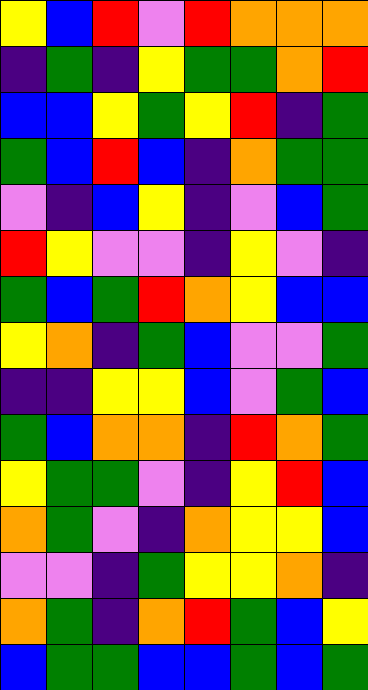[["yellow", "blue", "red", "violet", "red", "orange", "orange", "orange"], ["indigo", "green", "indigo", "yellow", "green", "green", "orange", "red"], ["blue", "blue", "yellow", "green", "yellow", "red", "indigo", "green"], ["green", "blue", "red", "blue", "indigo", "orange", "green", "green"], ["violet", "indigo", "blue", "yellow", "indigo", "violet", "blue", "green"], ["red", "yellow", "violet", "violet", "indigo", "yellow", "violet", "indigo"], ["green", "blue", "green", "red", "orange", "yellow", "blue", "blue"], ["yellow", "orange", "indigo", "green", "blue", "violet", "violet", "green"], ["indigo", "indigo", "yellow", "yellow", "blue", "violet", "green", "blue"], ["green", "blue", "orange", "orange", "indigo", "red", "orange", "green"], ["yellow", "green", "green", "violet", "indigo", "yellow", "red", "blue"], ["orange", "green", "violet", "indigo", "orange", "yellow", "yellow", "blue"], ["violet", "violet", "indigo", "green", "yellow", "yellow", "orange", "indigo"], ["orange", "green", "indigo", "orange", "red", "green", "blue", "yellow"], ["blue", "green", "green", "blue", "blue", "green", "blue", "green"]]